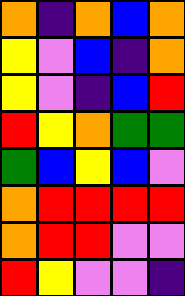[["orange", "indigo", "orange", "blue", "orange"], ["yellow", "violet", "blue", "indigo", "orange"], ["yellow", "violet", "indigo", "blue", "red"], ["red", "yellow", "orange", "green", "green"], ["green", "blue", "yellow", "blue", "violet"], ["orange", "red", "red", "red", "red"], ["orange", "red", "red", "violet", "violet"], ["red", "yellow", "violet", "violet", "indigo"]]